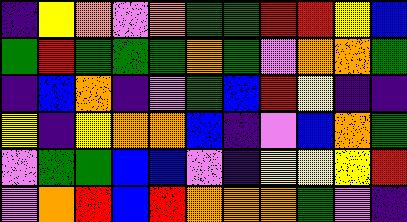[["indigo", "yellow", "orange", "violet", "orange", "green", "green", "red", "red", "yellow", "blue"], ["green", "red", "green", "green", "green", "orange", "green", "violet", "orange", "orange", "green"], ["indigo", "blue", "orange", "indigo", "violet", "green", "blue", "red", "yellow", "indigo", "indigo"], ["yellow", "indigo", "yellow", "orange", "orange", "blue", "indigo", "violet", "blue", "orange", "green"], ["violet", "green", "green", "blue", "blue", "violet", "indigo", "yellow", "yellow", "yellow", "red"], ["violet", "orange", "red", "blue", "red", "orange", "orange", "orange", "green", "violet", "indigo"]]